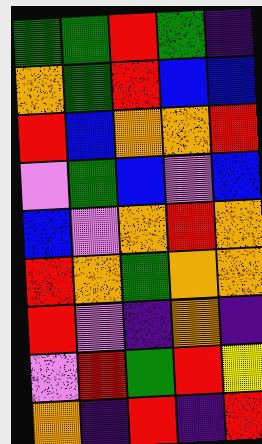[["green", "green", "red", "green", "indigo"], ["orange", "green", "red", "blue", "blue"], ["red", "blue", "orange", "orange", "red"], ["violet", "green", "blue", "violet", "blue"], ["blue", "violet", "orange", "red", "orange"], ["red", "orange", "green", "orange", "orange"], ["red", "violet", "indigo", "orange", "indigo"], ["violet", "red", "green", "red", "yellow"], ["orange", "indigo", "red", "indigo", "red"]]